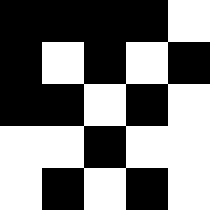[["black", "black", "black", "black", "white"], ["black", "white", "black", "white", "black"], ["black", "black", "white", "black", "white"], ["white", "white", "black", "white", "white"], ["white", "black", "white", "black", "white"]]